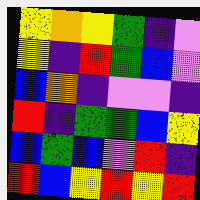[["yellow", "orange", "yellow", "green", "indigo", "violet"], ["yellow", "indigo", "red", "green", "blue", "violet"], ["blue", "orange", "indigo", "violet", "violet", "indigo"], ["red", "indigo", "green", "green", "blue", "yellow"], ["blue", "green", "blue", "violet", "red", "indigo"], ["red", "blue", "yellow", "red", "yellow", "red"]]